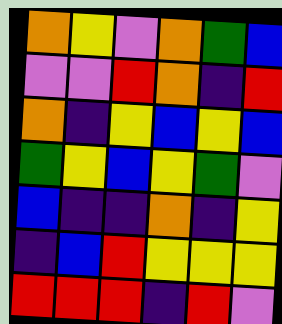[["orange", "yellow", "violet", "orange", "green", "blue"], ["violet", "violet", "red", "orange", "indigo", "red"], ["orange", "indigo", "yellow", "blue", "yellow", "blue"], ["green", "yellow", "blue", "yellow", "green", "violet"], ["blue", "indigo", "indigo", "orange", "indigo", "yellow"], ["indigo", "blue", "red", "yellow", "yellow", "yellow"], ["red", "red", "red", "indigo", "red", "violet"]]